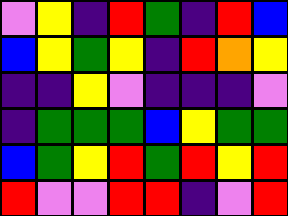[["violet", "yellow", "indigo", "red", "green", "indigo", "red", "blue"], ["blue", "yellow", "green", "yellow", "indigo", "red", "orange", "yellow"], ["indigo", "indigo", "yellow", "violet", "indigo", "indigo", "indigo", "violet"], ["indigo", "green", "green", "green", "blue", "yellow", "green", "green"], ["blue", "green", "yellow", "red", "green", "red", "yellow", "red"], ["red", "violet", "violet", "red", "red", "indigo", "violet", "red"]]